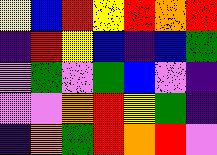[["yellow", "blue", "red", "yellow", "red", "orange", "red"], ["indigo", "red", "yellow", "blue", "indigo", "blue", "green"], ["violet", "green", "violet", "green", "blue", "violet", "indigo"], ["violet", "violet", "orange", "red", "yellow", "green", "indigo"], ["indigo", "orange", "green", "red", "orange", "red", "violet"]]